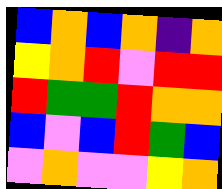[["blue", "orange", "blue", "orange", "indigo", "orange"], ["yellow", "orange", "red", "violet", "red", "red"], ["red", "green", "green", "red", "orange", "orange"], ["blue", "violet", "blue", "red", "green", "blue"], ["violet", "orange", "violet", "violet", "yellow", "orange"]]